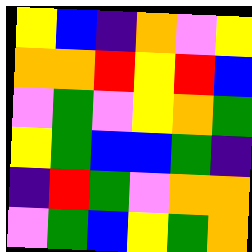[["yellow", "blue", "indigo", "orange", "violet", "yellow"], ["orange", "orange", "red", "yellow", "red", "blue"], ["violet", "green", "violet", "yellow", "orange", "green"], ["yellow", "green", "blue", "blue", "green", "indigo"], ["indigo", "red", "green", "violet", "orange", "orange"], ["violet", "green", "blue", "yellow", "green", "orange"]]